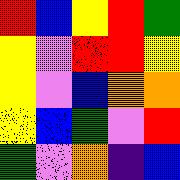[["red", "blue", "yellow", "red", "green"], ["yellow", "violet", "red", "red", "yellow"], ["yellow", "violet", "blue", "orange", "orange"], ["yellow", "blue", "green", "violet", "red"], ["green", "violet", "orange", "indigo", "blue"]]